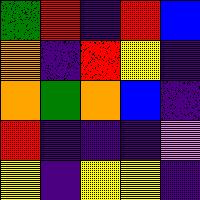[["green", "red", "indigo", "red", "blue"], ["orange", "indigo", "red", "yellow", "indigo"], ["orange", "green", "orange", "blue", "indigo"], ["red", "indigo", "indigo", "indigo", "violet"], ["yellow", "indigo", "yellow", "yellow", "indigo"]]